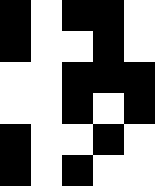[["black", "white", "black", "black", "white"], ["black", "white", "white", "black", "white"], ["white", "white", "black", "black", "black"], ["white", "white", "black", "white", "black"], ["black", "white", "white", "black", "white"], ["black", "white", "black", "white", "white"]]